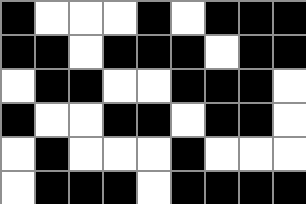[["black", "white", "white", "white", "black", "white", "black", "black", "black"], ["black", "black", "white", "black", "black", "black", "white", "black", "black"], ["white", "black", "black", "white", "white", "black", "black", "black", "white"], ["black", "white", "white", "black", "black", "white", "black", "black", "white"], ["white", "black", "white", "white", "white", "black", "white", "white", "white"], ["white", "black", "black", "black", "white", "black", "black", "black", "black"]]